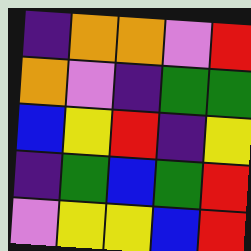[["indigo", "orange", "orange", "violet", "red"], ["orange", "violet", "indigo", "green", "green"], ["blue", "yellow", "red", "indigo", "yellow"], ["indigo", "green", "blue", "green", "red"], ["violet", "yellow", "yellow", "blue", "red"]]